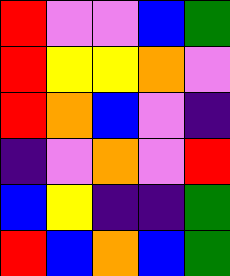[["red", "violet", "violet", "blue", "green"], ["red", "yellow", "yellow", "orange", "violet"], ["red", "orange", "blue", "violet", "indigo"], ["indigo", "violet", "orange", "violet", "red"], ["blue", "yellow", "indigo", "indigo", "green"], ["red", "blue", "orange", "blue", "green"]]